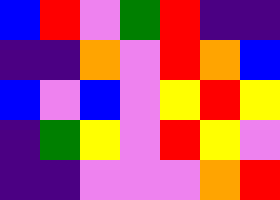[["blue", "red", "violet", "green", "red", "indigo", "indigo"], ["indigo", "indigo", "orange", "violet", "red", "orange", "blue"], ["blue", "violet", "blue", "violet", "yellow", "red", "yellow"], ["indigo", "green", "yellow", "violet", "red", "yellow", "violet"], ["indigo", "indigo", "violet", "violet", "violet", "orange", "red"]]